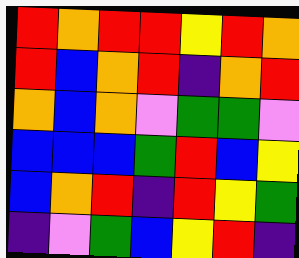[["red", "orange", "red", "red", "yellow", "red", "orange"], ["red", "blue", "orange", "red", "indigo", "orange", "red"], ["orange", "blue", "orange", "violet", "green", "green", "violet"], ["blue", "blue", "blue", "green", "red", "blue", "yellow"], ["blue", "orange", "red", "indigo", "red", "yellow", "green"], ["indigo", "violet", "green", "blue", "yellow", "red", "indigo"]]